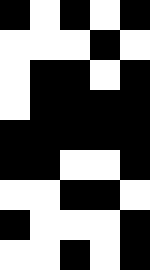[["black", "white", "black", "white", "black"], ["white", "white", "white", "black", "white"], ["white", "black", "black", "white", "black"], ["white", "black", "black", "black", "black"], ["black", "black", "black", "black", "black"], ["black", "black", "white", "white", "black"], ["white", "white", "black", "black", "white"], ["black", "white", "white", "white", "black"], ["white", "white", "black", "white", "black"]]